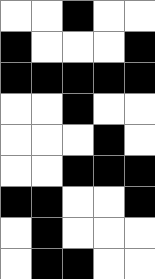[["white", "white", "black", "white", "white"], ["black", "white", "white", "white", "black"], ["black", "black", "black", "black", "black"], ["white", "white", "black", "white", "white"], ["white", "white", "white", "black", "white"], ["white", "white", "black", "black", "black"], ["black", "black", "white", "white", "black"], ["white", "black", "white", "white", "white"], ["white", "black", "black", "white", "white"]]